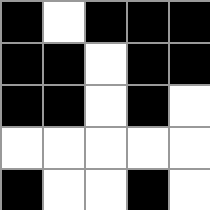[["black", "white", "black", "black", "black"], ["black", "black", "white", "black", "black"], ["black", "black", "white", "black", "white"], ["white", "white", "white", "white", "white"], ["black", "white", "white", "black", "white"]]